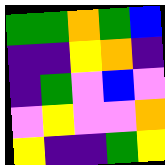[["green", "green", "orange", "green", "blue"], ["indigo", "indigo", "yellow", "orange", "indigo"], ["indigo", "green", "violet", "blue", "violet"], ["violet", "yellow", "violet", "violet", "orange"], ["yellow", "indigo", "indigo", "green", "yellow"]]